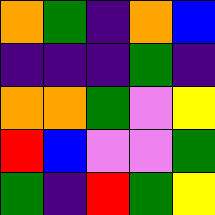[["orange", "green", "indigo", "orange", "blue"], ["indigo", "indigo", "indigo", "green", "indigo"], ["orange", "orange", "green", "violet", "yellow"], ["red", "blue", "violet", "violet", "green"], ["green", "indigo", "red", "green", "yellow"]]